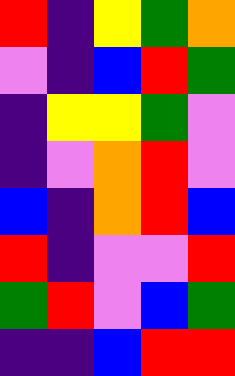[["red", "indigo", "yellow", "green", "orange"], ["violet", "indigo", "blue", "red", "green"], ["indigo", "yellow", "yellow", "green", "violet"], ["indigo", "violet", "orange", "red", "violet"], ["blue", "indigo", "orange", "red", "blue"], ["red", "indigo", "violet", "violet", "red"], ["green", "red", "violet", "blue", "green"], ["indigo", "indigo", "blue", "red", "red"]]